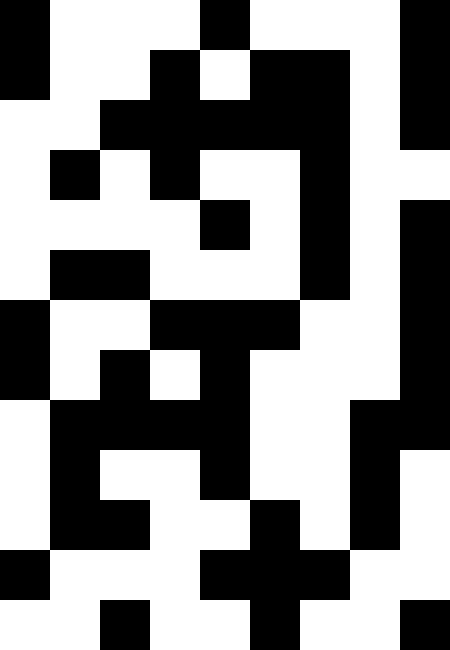[["black", "white", "white", "white", "black", "white", "white", "white", "black"], ["black", "white", "white", "black", "white", "black", "black", "white", "black"], ["white", "white", "black", "black", "black", "black", "black", "white", "black"], ["white", "black", "white", "black", "white", "white", "black", "white", "white"], ["white", "white", "white", "white", "black", "white", "black", "white", "black"], ["white", "black", "black", "white", "white", "white", "black", "white", "black"], ["black", "white", "white", "black", "black", "black", "white", "white", "black"], ["black", "white", "black", "white", "black", "white", "white", "white", "black"], ["white", "black", "black", "black", "black", "white", "white", "black", "black"], ["white", "black", "white", "white", "black", "white", "white", "black", "white"], ["white", "black", "black", "white", "white", "black", "white", "black", "white"], ["black", "white", "white", "white", "black", "black", "black", "white", "white"], ["white", "white", "black", "white", "white", "black", "white", "white", "black"]]